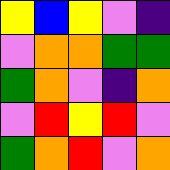[["yellow", "blue", "yellow", "violet", "indigo"], ["violet", "orange", "orange", "green", "green"], ["green", "orange", "violet", "indigo", "orange"], ["violet", "red", "yellow", "red", "violet"], ["green", "orange", "red", "violet", "orange"]]